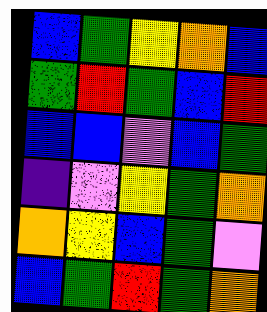[["blue", "green", "yellow", "orange", "blue"], ["green", "red", "green", "blue", "red"], ["blue", "blue", "violet", "blue", "green"], ["indigo", "violet", "yellow", "green", "orange"], ["orange", "yellow", "blue", "green", "violet"], ["blue", "green", "red", "green", "orange"]]